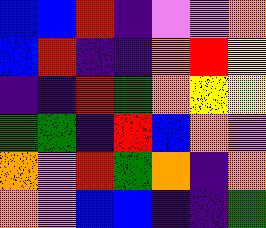[["blue", "blue", "red", "indigo", "violet", "violet", "orange"], ["blue", "red", "indigo", "indigo", "orange", "red", "yellow"], ["indigo", "indigo", "red", "green", "orange", "yellow", "yellow"], ["green", "green", "indigo", "red", "blue", "orange", "violet"], ["orange", "violet", "red", "green", "orange", "indigo", "orange"], ["orange", "violet", "blue", "blue", "indigo", "indigo", "green"]]